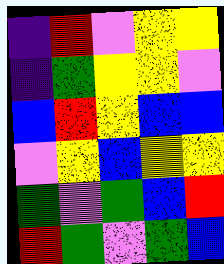[["indigo", "red", "violet", "yellow", "yellow"], ["indigo", "green", "yellow", "yellow", "violet"], ["blue", "red", "yellow", "blue", "blue"], ["violet", "yellow", "blue", "yellow", "yellow"], ["green", "violet", "green", "blue", "red"], ["red", "green", "violet", "green", "blue"]]